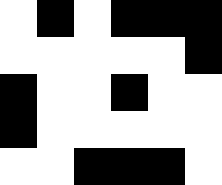[["white", "black", "white", "black", "black", "black"], ["white", "white", "white", "white", "white", "black"], ["black", "white", "white", "black", "white", "white"], ["black", "white", "white", "white", "white", "white"], ["white", "white", "black", "black", "black", "white"]]